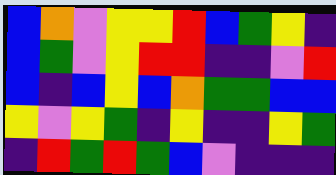[["blue", "orange", "violet", "yellow", "yellow", "red", "blue", "green", "yellow", "indigo"], ["blue", "green", "violet", "yellow", "red", "red", "indigo", "indigo", "violet", "red"], ["blue", "indigo", "blue", "yellow", "blue", "orange", "green", "green", "blue", "blue"], ["yellow", "violet", "yellow", "green", "indigo", "yellow", "indigo", "indigo", "yellow", "green"], ["indigo", "red", "green", "red", "green", "blue", "violet", "indigo", "indigo", "indigo"]]